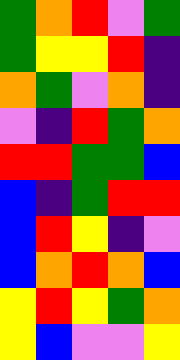[["green", "orange", "red", "violet", "green"], ["green", "yellow", "yellow", "red", "indigo"], ["orange", "green", "violet", "orange", "indigo"], ["violet", "indigo", "red", "green", "orange"], ["red", "red", "green", "green", "blue"], ["blue", "indigo", "green", "red", "red"], ["blue", "red", "yellow", "indigo", "violet"], ["blue", "orange", "red", "orange", "blue"], ["yellow", "red", "yellow", "green", "orange"], ["yellow", "blue", "violet", "violet", "yellow"]]